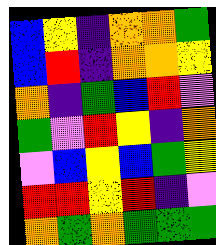[["blue", "yellow", "indigo", "orange", "orange", "green"], ["blue", "red", "indigo", "orange", "orange", "yellow"], ["orange", "indigo", "green", "blue", "red", "violet"], ["green", "violet", "red", "yellow", "indigo", "orange"], ["violet", "blue", "yellow", "blue", "green", "yellow"], ["red", "red", "yellow", "red", "indigo", "violet"], ["orange", "green", "orange", "green", "green", "green"]]